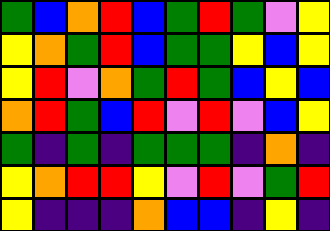[["green", "blue", "orange", "red", "blue", "green", "red", "green", "violet", "yellow"], ["yellow", "orange", "green", "red", "blue", "green", "green", "yellow", "blue", "yellow"], ["yellow", "red", "violet", "orange", "green", "red", "green", "blue", "yellow", "blue"], ["orange", "red", "green", "blue", "red", "violet", "red", "violet", "blue", "yellow"], ["green", "indigo", "green", "indigo", "green", "green", "green", "indigo", "orange", "indigo"], ["yellow", "orange", "red", "red", "yellow", "violet", "red", "violet", "green", "red"], ["yellow", "indigo", "indigo", "indigo", "orange", "blue", "blue", "indigo", "yellow", "indigo"]]